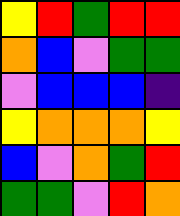[["yellow", "red", "green", "red", "red"], ["orange", "blue", "violet", "green", "green"], ["violet", "blue", "blue", "blue", "indigo"], ["yellow", "orange", "orange", "orange", "yellow"], ["blue", "violet", "orange", "green", "red"], ["green", "green", "violet", "red", "orange"]]